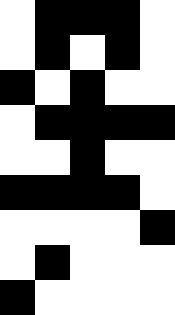[["white", "black", "black", "black", "white"], ["white", "black", "white", "black", "white"], ["black", "white", "black", "white", "white"], ["white", "black", "black", "black", "black"], ["white", "white", "black", "white", "white"], ["black", "black", "black", "black", "white"], ["white", "white", "white", "white", "black"], ["white", "black", "white", "white", "white"], ["black", "white", "white", "white", "white"]]